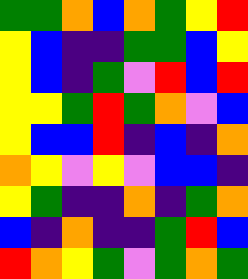[["green", "green", "orange", "blue", "orange", "green", "yellow", "red"], ["yellow", "blue", "indigo", "indigo", "green", "green", "blue", "yellow"], ["yellow", "blue", "indigo", "green", "violet", "red", "blue", "red"], ["yellow", "yellow", "green", "red", "green", "orange", "violet", "blue"], ["yellow", "blue", "blue", "red", "indigo", "blue", "indigo", "orange"], ["orange", "yellow", "violet", "yellow", "violet", "blue", "blue", "indigo"], ["yellow", "green", "indigo", "indigo", "orange", "indigo", "green", "orange"], ["blue", "indigo", "orange", "indigo", "indigo", "green", "red", "blue"], ["red", "orange", "yellow", "green", "violet", "green", "orange", "green"]]